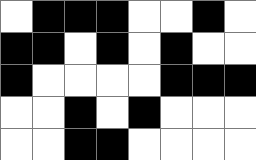[["white", "black", "black", "black", "white", "white", "black", "white"], ["black", "black", "white", "black", "white", "black", "white", "white"], ["black", "white", "white", "white", "white", "black", "black", "black"], ["white", "white", "black", "white", "black", "white", "white", "white"], ["white", "white", "black", "black", "white", "white", "white", "white"]]